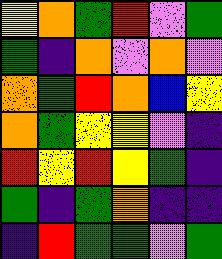[["yellow", "orange", "green", "red", "violet", "green"], ["green", "indigo", "orange", "violet", "orange", "violet"], ["orange", "green", "red", "orange", "blue", "yellow"], ["orange", "green", "yellow", "yellow", "violet", "indigo"], ["red", "yellow", "red", "yellow", "green", "indigo"], ["green", "indigo", "green", "orange", "indigo", "indigo"], ["indigo", "red", "green", "green", "violet", "green"]]